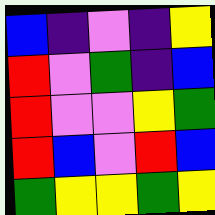[["blue", "indigo", "violet", "indigo", "yellow"], ["red", "violet", "green", "indigo", "blue"], ["red", "violet", "violet", "yellow", "green"], ["red", "blue", "violet", "red", "blue"], ["green", "yellow", "yellow", "green", "yellow"]]